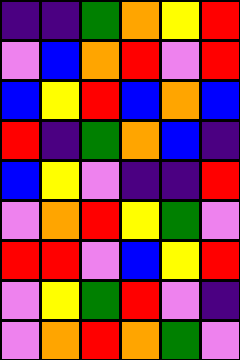[["indigo", "indigo", "green", "orange", "yellow", "red"], ["violet", "blue", "orange", "red", "violet", "red"], ["blue", "yellow", "red", "blue", "orange", "blue"], ["red", "indigo", "green", "orange", "blue", "indigo"], ["blue", "yellow", "violet", "indigo", "indigo", "red"], ["violet", "orange", "red", "yellow", "green", "violet"], ["red", "red", "violet", "blue", "yellow", "red"], ["violet", "yellow", "green", "red", "violet", "indigo"], ["violet", "orange", "red", "orange", "green", "violet"]]